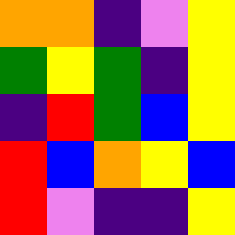[["orange", "orange", "indigo", "violet", "yellow"], ["green", "yellow", "green", "indigo", "yellow"], ["indigo", "red", "green", "blue", "yellow"], ["red", "blue", "orange", "yellow", "blue"], ["red", "violet", "indigo", "indigo", "yellow"]]